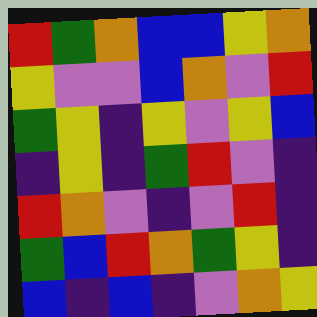[["red", "green", "orange", "blue", "blue", "yellow", "orange"], ["yellow", "violet", "violet", "blue", "orange", "violet", "red"], ["green", "yellow", "indigo", "yellow", "violet", "yellow", "blue"], ["indigo", "yellow", "indigo", "green", "red", "violet", "indigo"], ["red", "orange", "violet", "indigo", "violet", "red", "indigo"], ["green", "blue", "red", "orange", "green", "yellow", "indigo"], ["blue", "indigo", "blue", "indigo", "violet", "orange", "yellow"]]